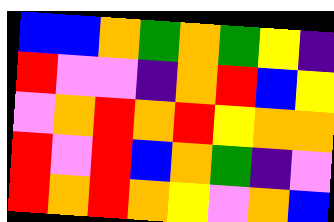[["blue", "blue", "orange", "green", "orange", "green", "yellow", "indigo"], ["red", "violet", "violet", "indigo", "orange", "red", "blue", "yellow"], ["violet", "orange", "red", "orange", "red", "yellow", "orange", "orange"], ["red", "violet", "red", "blue", "orange", "green", "indigo", "violet"], ["red", "orange", "red", "orange", "yellow", "violet", "orange", "blue"]]